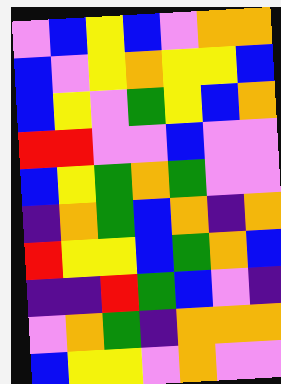[["violet", "blue", "yellow", "blue", "violet", "orange", "orange"], ["blue", "violet", "yellow", "orange", "yellow", "yellow", "blue"], ["blue", "yellow", "violet", "green", "yellow", "blue", "orange"], ["red", "red", "violet", "violet", "blue", "violet", "violet"], ["blue", "yellow", "green", "orange", "green", "violet", "violet"], ["indigo", "orange", "green", "blue", "orange", "indigo", "orange"], ["red", "yellow", "yellow", "blue", "green", "orange", "blue"], ["indigo", "indigo", "red", "green", "blue", "violet", "indigo"], ["violet", "orange", "green", "indigo", "orange", "orange", "orange"], ["blue", "yellow", "yellow", "violet", "orange", "violet", "violet"]]